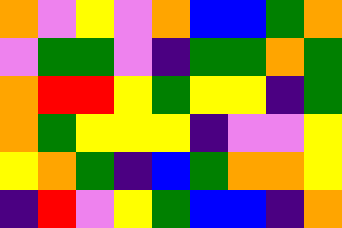[["orange", "violet", "yellow", "violet", "orange", "blue", "blue", "green", "orange"], ["violet", "green", "green", "violet", "indigo", "green", "green", "orange", "green"], ["orange", "red", "red", "yellow", "green", "yellow", "yellow", "indigo", "green"], ["orange", "green", "yellow", "yellow", "yellow", "indigo", "violet", "violet", "yellow"], ["yellow", "orange", "green", "indigo", "blue", "green", "orange", "orange", "yellow"], ["indigo", "red", "violet", "yellow", "green", "blue", "blue", "indigo", "orange"]]